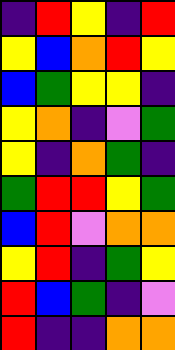[["indigo", "red", "yellow", "indigo", "red"], ["yellow", "blue", "orange", "red", "yellow"], ["blue", "green", "yellow", "yellow", "indigo"], ["yellow", "orange", "indigo", "violet", "green"], ["yellow", "indigo", "orange", "green", "indigo"], ["green", "red", "red", "yellow", "green"], ["blue", "red", "violet", "orange", "orange"], ["yellow", "red", "indigo", "green", "yellow"], ["red", "blue", "green", "indigo", "violet"], ["red", "indigo", "indigo", "orange", "orange"]]